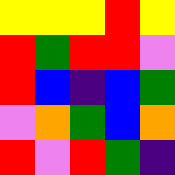[["yellow", "yellow", "yellow", "red", "yellow"], ["red", "green", "red", "red", "violet"], ["red", "blue", "indigo", "blue", "green"], ["violet", "orange", "green", "blue", "orange"], ["red", "violet", "red", "green", "indigo"]]